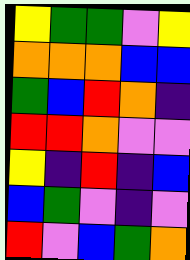[["yellow", "green", "green", "violet", "yellow"], ["orange", "orange", "orange", "blue", "blue"], ["green", "blue", "red", "orange", "indigo"], ["red", "red", "orange", "violet", "violet"], ["yellow", "indigo", "red", "indigo", "blue"], ["blue", "green", "violet", "indigo", "violet"], ["red", "violet", "blue", "green", "orange"]]